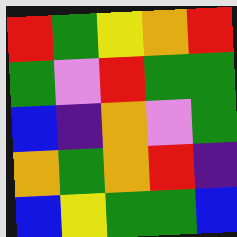[["red", "green", "yellow", "orange", "red"], ["green", "violet", "red", "green", "green"], ["blue", "indigo", "orange", "violet", "green"], ["orange", "green", "orange", "red", "indigo"], ["blue", "yellow", "green", "green", "blue"]]